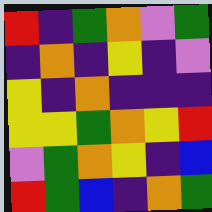[["red", "indigo", "green", "orange", "violet", "green"], ["indigo", "orange", "indigo", "yellow", "indigo", "violet"], ["yellow", "indigo", "orange", "indigo", "indigo", "indigo"], ["yellow", "yellow", "green", "orange", "yellow", "red"], ["violet", "green", "orange", "yellow", "indigo", "blue"], ["red", "green", "blue", "indigo", "orange", "green"]]